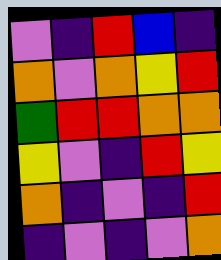[["violet", "indigo", "red", "blue", "indigo"], ["orange", "violet", "orange", "yellow", "red"], ["green", "red", "red", "orange", "orange"], ["yellow", "violet", "indigo", "red", "yellow"], ["orange", "indigo", "violet", "indigo", "red"], ["indigo", "violet", "indigo", "violet", "orange"]]